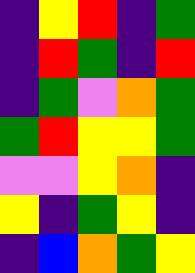[["indigo", "yellow", "red", "indigo", "green"], ["indigo", "red", "green", "indigo", "red"], ["indigo", "green", "violet", "orange", "green"], ["green", "red", "yellow", "yellow", "green"], ["violet", "violet", "yellow", "orange", "indigo"], ["yellow", "indigo", "green", "yellow", "indigo"], ["indigo", "blue", "orange", "green", "yellow"]]